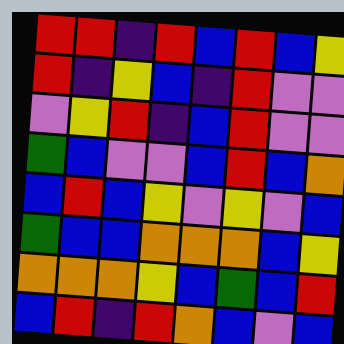[["red", "red", "indigo", "red", "blue", "red", "blue", "yellow"], ["red", "indigo", "yellow", "blue", "indigo", "red", "violet", "violet"], ["violet", "yellow", "red", "indigo", "blue", "red", "violet", "violet"], ["green", "blue", "violet", "violet", "blue", "red", "blue", "orange"], ["blue", "red", "blue", "yellow", "violet", "yellow", "violet", "blue"], ["green", "blue", "blue", "orange", "orange", "orange", "blue", "yellow"], ["orange", "orange", "orange", "yellow", "blue", "green", "blue", "red"], ["blue", "red", "indigo", "red", "orange", "blue", "violet", "blue"]]